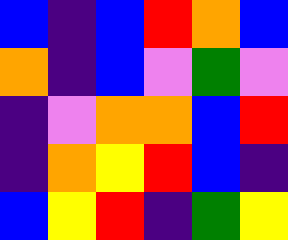[["blue", "indigo", "blue", "red", "orange", "blue"], ["orange", "indigo", "blue", "violet", "green", "violet"], ["indigo", "violet", "orange", "orange", "blue", "red"], ["indigo", "orange", "yellow", "red", "blue", "indigo"], ["blue", "yellow", "red", "indigo", "green", "yellow"]]